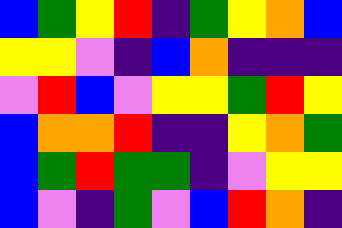[["blue", "green", "yellow", "red", "indigo", "green", "yellow", "orange", "blue"], ["yellow", "yellow", "violet", "indigo", "blue", "orange", "indigo", "indigo", "indigo"], ["violet", "red", "blue", "violet", "yellow", "yellow", "green", "red", "yellow"], ["blue", "orange", "orange", "red", "indigo", "indigo", "yellow", "orange", "green"], ["blue", "green", "red", "green", "green", "indigo", "violet", "yellow", "yellow"], ["blue", "violet", "indigo", "green", "violet", "blue", "red", "orange", "indigo"]]